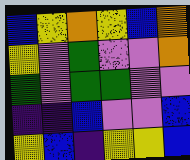[["blue", "yellow", "orange", "yellow", "blue", "orange"], ["yellow", "violet", "green", "violet", "violet", "orange"], ["green", "violet", "green", "green", "violet", "violet"], ["indigo", "indigo", "blue", "violet", "violet", "blue"], ["yellow", "blue", "indigo", "yellow", "yellow", "blue"]]